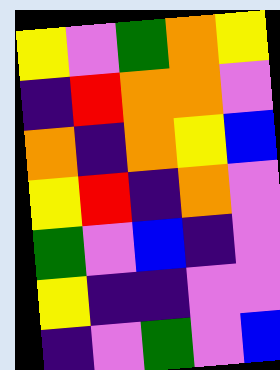[["yellow", "violet", "green", "orange", "yellow"], ["indigo", "red", "orange", "orange", "violet"], ["orange", "indigo", "orange", "yellow", "blue"], ["yellow", "red", "indigo", "orange", "violet"], ["green", "violet", "blue", "indigo", "violet"], ["yellow", "indigo", "indigo", "violet", "violet"], ["indigo", "violet", "green", "violet", "blue"]]